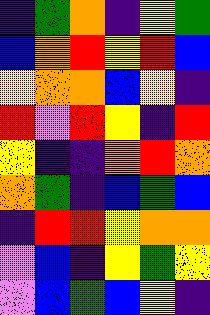[["indigo", "green", "orange", "indigo", "yellow", "green"], ["blue", "orange", "red", "yellow", "red", "blue"], ["yellow", "orange", "orange", "blue", "yellow", "indigo"], ["red", "violet", "red", "yellow", "indigo", "red"], ["yellow", "indigo", "indigo", "orange", "red", "orange"], ["orange", "green", "indigo", "blue", "green", "blue"], ["indigo", "red", "red", "yellow", "orange", "orange"], ["violet", "blue", "indigo", "yellow", "green", "yellow"], ["violet", "blue", "green", "blue", "yellow", "indigo"]]